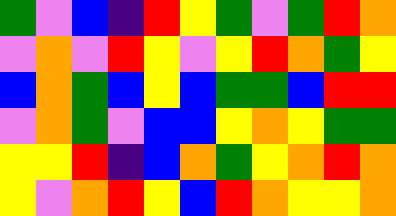[["green", "violet", "blue", "indigo", "red", "yellow", "green", "violet", "green", "red", "orange"], ["violet", "orange", "violet", "red", "yellow", "violet", "yellow", "red", "orange", "green", "yellow"], ["blue", "orange", "green", "blue", "yellow", "blue", "green", "green", "blue", "red", "red"], ["violet", "orange", "green", "violet", "blue", "blue", "yellow", "orange", "yellow", "green", "green"], ["yellow", "yellow", "red", "indigo", "blue", "orange", "green", "yellow", "orange", "red", "orange"], ["yellow", "violet", "orange", "red", "yellow", "blue", "red", "orange", "yellow", "yellow", "orange"]]